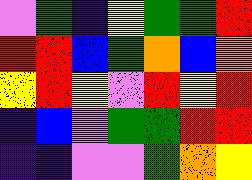[["violet", "green", "indigo", "yellow", "green", "green", "red"], ["red", "red", "blue", "green", "orange", "blue", "orange"], ["yellow", "red", "yellow", "violet", "red", "yellow", "red"], ["indigo", "blue", "violet", "green", "green", "red", "red"], ["indigo", "indigo", "violet", "violet", "green", "orange", "yellow"]]